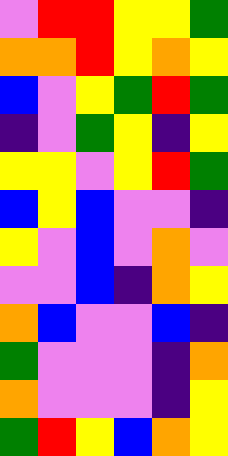[["violet", "red", "red", "yellow", "yellow", "green"], ["orange", "orange", "red", "yellow", "orange", "yellow"], ["blue", "violet", "yellow", "green", "red", "green"], ["indigo", "violet", "green", "yellow", "indigo", "yellow"], ["yellow", "yellow", "violet", "yellow", "red", "green"], ["blue", "yellow", "blue", "violet", "violet", "indigo"], ["yellow", "violet", "blue", "violet", "orange", "violet"], ["violet", "violet", "blue", "indigo", "orange", "yellow"], ["orange", "blue", "violet", "violet", "blue", "indigo"], ["green", "violet", "violet", "violet", "indigo", "orange"], ["orange", "violet", "violet", "violet", "indigo", "yellow"], ["green", "red", "yellow", "blue", "orange", "yellow"]]